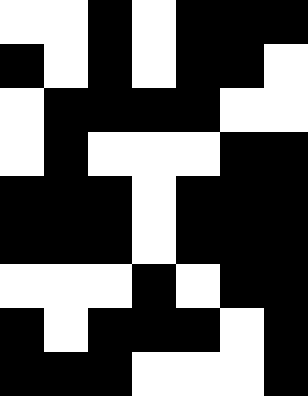[["white", "white", "black", "white", "black", "black", "black"], ["black", "white", "black", "white", "black", "black", "white"], ["white", "black", "black", "black", "black", "white", "white"], ["white", "black", "white", "white", "white", "black", "black"], ["black", "black", "black", "white", "black", "black", "black"], ["black", "black", "black", "white", "black", "black", "black"], ["white", "white", "white", "black", "white", "black", "black"], ["black", "white", "black", "black", "black", "white", "black"], ["black", "black", "black", "white", "white", "white", "black"]]